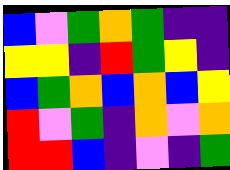[["blue", "violet", "green", "orange", "green", "indigo", "indigo"], ["yellow", "yellow", "indigo", "red", "green", "yellow", "indigo"], ["blue", "green", "orange", "blue", "orange", "blue", "yellow"], ["red", "violet", "green", "indigo", "orange", "violet", "orange"], ["red", "red", "blue", "indigo", "violet", "indigo", "green"]]